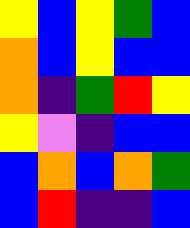[["yellow", "blue", "yellow", "green", "blue"], ["orange", "blue", "yellow", "blue", "blue"], ["orange", "indigo", "green", "red", "yellow"], ["yellow", "violet", "indigo", "blue", "blue"], ["blue", "orange", "blue", "orange", "green"], ["blue", "red", "indigo", "indigo", "blue"]]